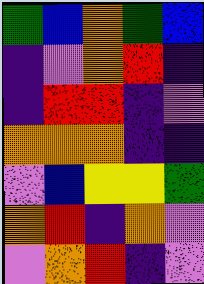[["green", "blue", "orange", "green", "blue"], ["indigo", "violet", "orange", "red", "indigo"], ["indigo", "red", "red", "indigo", "violet"], ["orange", "orange", "orange", "indigo", "indigo"], ["violet", "blue", "yellow", "yellow", "green"], ["orange", "red", "indigo", "orange", "violet"], ["violet", "orange", "red", "indigo", "violet"]]